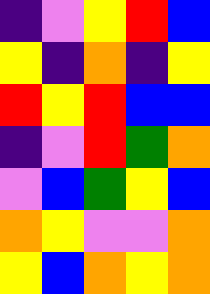[["indigo", "violet", "yellow", "red", "blue"], ["yellow", "indigo", "orange", "indigo", "yellow"], ["red", "yellow", "red", "blue", "blue"], ["indigo", "violet", "red", "green", "orange"], ["violet", "blue", "green", "yellow", "blue"], ["orange", "yellow", "violet", "violet", "orange"], ["yellow", "blue", "orange", "yellow", "orange"]]